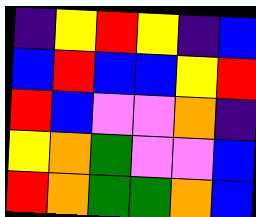[["indigo", "yellow", "red", "yellow", "indigo", "blue"], ["blue", "red", "blue", "blue", "yellow", "red"], ["red", "blue", "violet", "violet", "orange", "indigo"], ["yellow", "orange", "green", "violet", "violet", "blue"], ["red", "orange", "green", "green", "orange", "blue"]]